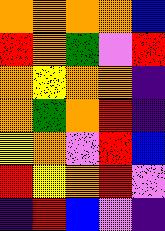[["orange", "orange", "orange", "orange", "blue"], ["red", "orange", "green", "violet", "red"], ["orange", "yellow", "orange", "orange", "indigo"], ["orange", "green", "orange", "red", "indigo"], ["yellow", "orange", "violet", "red", "blue"], ["red", "yellow", "orange", "red", "violet"], ["indigo", "red", "blue", "violet", "indigo"]]